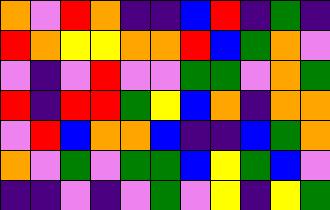[["orange", "violet", "red", "orange", "indigo", "indigo", "blue", "red", "indigo", "green", "indigo"], ["red", "orange", "yellow", "yellow", "orange", "orange", "red", "blue", "green", "orange", "violet"], ["violet", "indigo", "violet", "red", "violet", "violet", "green", "green", "violet", "orange", "green"], ["red", "indigo", "red", "red", "green", "yellow", "blue", "orange", "indigo", "orange", "orange"], ["violet", "red", "blue", "orange", "orange", "blue", "indigo", "indigo", "blue", "green", "orange"], ["orange", "violet", "green", "violet", "green", "green", "blue", "yellow", "green", "blue", "violet"], ["indigo", "indigo", "violet", "indigo", "violet", "green", "violet", "yellow", "indigo", "yellow", "green"]]